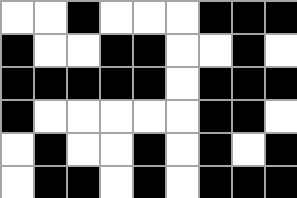[["white", "white", "black", "white", "white", "white", "black", "black", "black"], ["black", "white", "white", "black", "black", "white", "white", "black", "white"], ["black", "black", "black", "black", "black", "white", "black", "black", "black"], ["black", "white", "white", "white", "white", "white", "black", "black", "white"], ["white", "black", "white", "white", "black", "white", "black", "white", "black"], ["white", "black", "black", "white", "black", "white", "black", "black", "black"]]